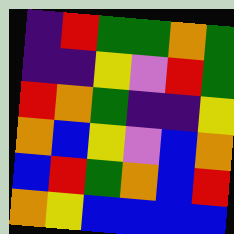[["indigo", "red", "green", "green", "orange", "green"], ["indigo", "indigo", "yellow", "violet", "red", "green"], ["red", "orange", "green", "indigo", "indigo", "yellow"], ["orange", "blue", "yellow", "violet", "blue", "orange"], ["blue", "red", "green", "orange", "blue", "red"], ["orange", "yellow", "blue", "blue", "blue", "blue"]]